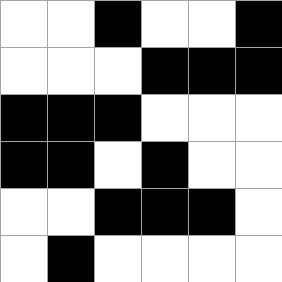[["white", "white", "black", "white", "white", "black"], ["white", "white", "white", "black", "black", "black"], ["black", "black", "black", "white", "white", "white"], ["black", "black", "white", "black", "white", "white"], ["white", "white", "black", "black", "black", "white"], ["white", "black", "white", "white", "white", "white"]]